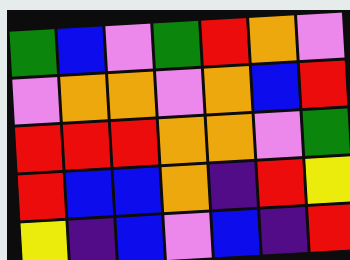[["green", "blue", "violet", "green", "red", "orange", "violet"], ["violet", "orange", "orange", "violet", "orange", "blue", "red"], ["red", "red", "red", "orange", "orange", "violet", "green"], ["red", "blue", "blue", "orange", "indigo", "red", "yellow"], ["yellow", "indigo", "blue", "violet", "blue", "indigo", "red"]]